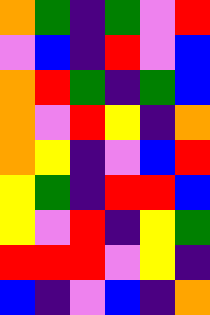[["orange", "green", "indigo", "green", "violet", "red"], ["violet", "blue", "indigo", "red", "violet", "blue"], ["orange", "red", "green", "indigo", "green", "blue"], ["orange", "violet", "red", "yellow", "indigo", "orange"], ["orange", "yellow", "indigo", "violet", "blue", "red"], ["yellow", "green", "indigo", "red", "red", "blue"], ["yellow", "violet", "red", "indigo", "yellow", "green"], ["red", "red", "red", "violet", "yellow", "indigo"], ["blue", "indigo", "violet", "blue", "indigo", "orange"]]